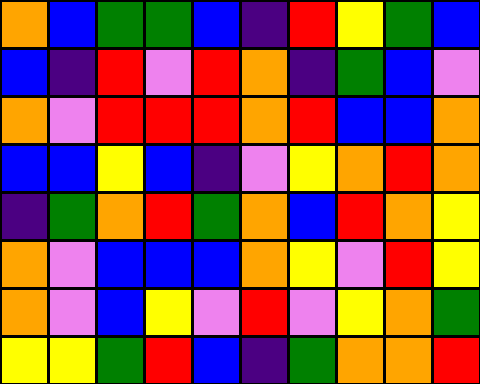[["orange", "blue", "green", "green", "blue", "indigo", "red", "yellow", "green", "blue"], ["blue", "indigo", "red", "violet", "red", "orange", "indigo", "green", "blue", "violet"], ["orange", "violet", "red", "red", "red", "orange", "red", "blue", "blue", "orange"], ["blue", "blue", "yellow", "blue", "indigo", "violet", "yellow", "orange", "red", "orange"], ["indigo", "green", "orange", "red", "green", "orange", "blue", "red", "orange", "yellow"], ["orange", "violet", "blue", "blue", "blue", "orange", "yellow", "violet", "red", "yellow"], ["orange", "violet", "blue", "yellow", "violet", "red", "violet", "yellow", "orange", "green"], ["yellow", "yellow", "green", "red", "blue", "indigo", "green", "orange", "orange", "red"]]